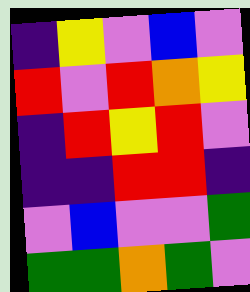[["indigo", "yellow", "violet", "blue", "violet"], ["red", "violet", "red", "orange", "yellow"], ["indigo", "red", "yellow", "red", "violet"], ["indigo", "indigo", "red", "red", "indigo"], ["violet", "blue", "violet", "violet", "green"], ["green", "green", "orange", "green", "violet"]]